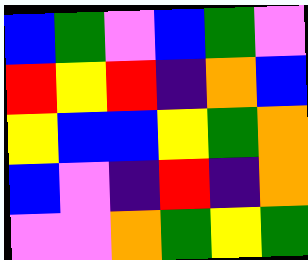[["blue", "green", "violet", "blue", "green", "violet"], ["red", "yellow", "red", "indigo", "orange", "blue"], ["yellow", "blue", "blue", "yellow", "green", "orange"], ["blue", "violet", "indigo", "red", "indigo", "orange"], ["violet", "violet", "orange", "green", "yellow", "green"]]